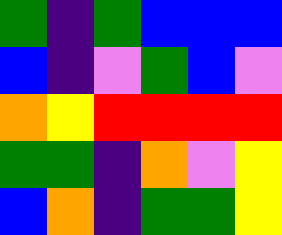[["green", "indigo", "green", "blue", "blue", "blue"], ["blue", "indigo", "violet", "green", "blue", "violet"], ["orange", "yellow", "red", "red", "red", "red"], ["green", "green", "indigo", "orange", "violet", "yellow"], ["blue", "orange", "indigo", "green", "green", "yellow"]]